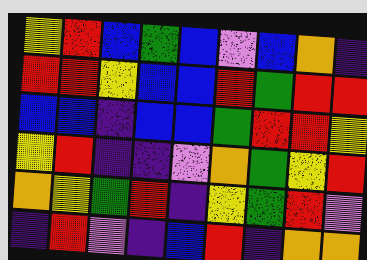[["yellow", "red", "blue", "green", "blue", "violet", "blue", "orange", "indigo"], ["red", "red", "yellow", "blue", "blue", "red", "green", "red", "red"], ["blue", "blue", "indigo", "blue", "blue", "green", "red", "red", "yellow"], ["yellow", "red", "indigo", "indigo", "violet", "orange", "green", "yellow", "red"], ["orange", "yellow", "green", "red", "indigo", "yellow", "green", "red", "violet"], ["indigo", "red", "violet", "indigo", "blue", "red", "indigo", "orange", "orange"]]